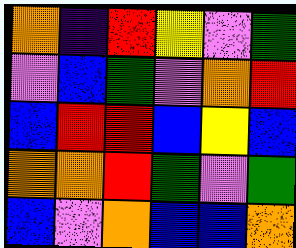[["orange", "indigo", "red", "yellow", "violet", "green"], ["violet", "blue", "green", "violet", "orange", "red"], ["blue", "red", "red", "blue", "yellow", "blue"], ["orange", "orange", "red", "green", "violet", "green"], ["blue", "violet", "orange", "blue", "blue", "orange"]]